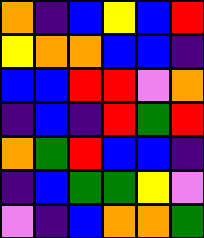[["orange", "indigo", "blue", "yellow", "blue", "red"], ["yellow", "orange", "orange", "blue", "blue", "indigo"], ["blue", "blue", "red", "red", "violet", "orange"], ["indigo", "blue", "indigo", "red", "green", "red"], ["orange", "green", "red", "blue", "blue", "indigo"], ["indigo", "blue", "green", "green", "yellow", "violet"], ["violet", "indigo", "blue", "orange", "orange", "green"]]